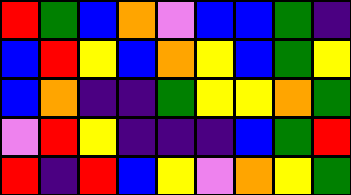[["red", "green", "blue", "orange", "violet", "blue", "blue", "green", "indigo"], ["blue", "red", "yellow", "blue", "orange", "yellow", "blue", "green", "yellow"], ["blue", "orange", "indigo", "indigo", "green", "yellow", "yellow", "orange", "green"], ["violet", "red", "yellow", "indigo", "indigo", "indigo", "blue", "green", "red"], ["red", "indigo", "red", "blue", "yellow", "violet", "orange", "yellow", "green"]]